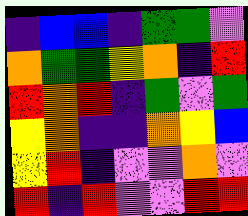[["indigo", "blue", "blue", "indigo", "green", "green", "violet"], ["orange", "green", "green", "yellow", "orange", "indigo", "red"], ["red", "orange", "red", "indigo", "green", "violet", "green"], ["yellow", "orange", "indigo", "indigo", "orange", "yellow", "blue"], ["yellow", "red", "indigo", "violet", "violet", "orange", "violet"], ["red", "indigo", "red", "violet", "violet", "red", "red"]]